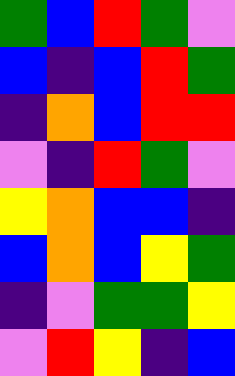[["green", "blue", "red", "green", "violet"], ["blue", "indigo", "blue", "red", "green"], ["indigo", "orange", "blue", "red", "red"], ["violet", "indigo", "red", "green", "violet"], ["yellow", "orange", "blue", "blue", "indigo"], ["blue", "orange", "blue", "yellow", "green"], ["indigo", "violet", "green", "green", "yellow"], ["violet", "red", "yellow", "indigo", "blue"]]